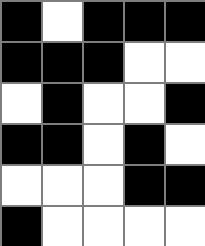[["black", "white", "black", "black", "black"], ["black", "black", "black", "white", "white"], ["white", "black", "white", "white", "black"], ["black", "black", "white", "black", "white"], ["white", "white", "white", "black", "black"], ["black", "white", "white", "white", "white"]]